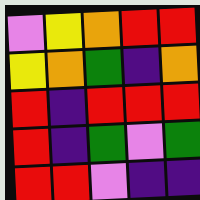[["violet", "yellow", "orange", "red", "red"], ["yellow", "orange", "green", "indigo", "orange"], ["red", "indigo", "red", "red", "red"], ["red", "indigo", "green", "violet", "green"], ["red", "red", "violet", "indigo", "indigo"]]